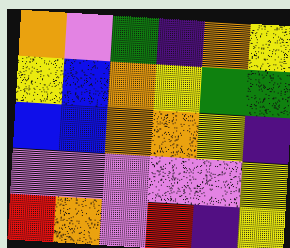[["orange", "violet", "green", "indigo", "orange", "yellow"], ["yellow", "blue", "orange", "yellow", "green", "green"], ["blue", "blue", "orange", "orange", "yellow", "indigo"], ["violet", "violet", "violet", "violet", "violet", "yellow"], ["red", "orange", "violet", "red", "indigo", "yellow"]]